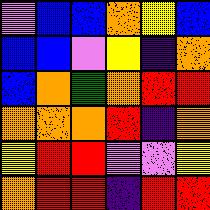[["violet", "blue", "blue", "orange", "yellow", "blue"], ["blue", "blue", "violet", "yellow", "indigo", "orange"], ["blue", "orange", "green", "orange", "red", "red"], ["orange", "orange", "orange", "red", "indigo", "orange"], ["yellow", "red", "red", "violet", "violet", "yellow"], ["orange", "red", "red", "indigo", "red", "red"]]